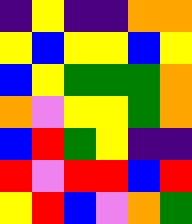[["indigo", "yellow", "indigo", "indigo", "orange", "orange"], ["yellow", "blue", "yellow", "yellow", "blue", "yellow"], ["blue", "yellow", "green", "green", "green", "orange"], ["orange", "violet", "yellow", "yellow", "green", "orange"], ["blue", "red", "green", "yellow", "indigo", "indigo"], ["red", "violet", "red", "red", "blue", "red"], ["yellow", "red", "blue", "violet", "orange", "green"]]